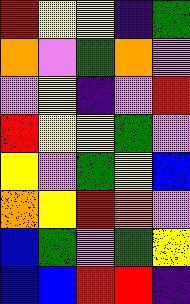[["red", "yellow", "yellow", "indigo", "green"], ["orange", "violet", "green", "orange", "violet"], ["violet", "yellow", "indigo", "violet", "red"], ["red", "yellow", "yellow", "green", "violet"], ["yellow", "violet", "green", "yellow", "blue"], ["orange", "yellow", "red", "orange", "violet"], ["blue", "green", "violet", "green", "yellow"], ["blue", "blue", "red", "red", "indigo"]]